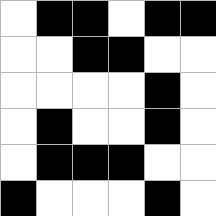[["white", "black", "black", "white", "black", "black"], ["white", "white", "black", "black", "white", "white"], ["white", "white", "white", "white", "black", "white"], ["white", "black", "white", "white", "black", "white"], ["white", "black", "black", "black", "white", "white"], ["black", "white", "white", "white", "black", "white"]]